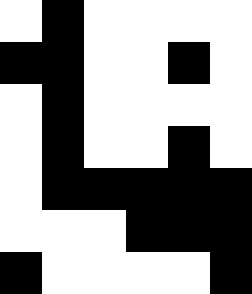[["white", "black", "white", "white", "white", "white"], ["black", "black", "white", "white", "black", "white"], ["white", "black", "white", "white", "white", "white"], ["white", "black", "white", "white", "black", "white"], ["white", "black", "black", "black", "black", "black"], ["white", "white", "white", "black", "black", "black"], ["black", "white", "white", "white", "white", "black"]]